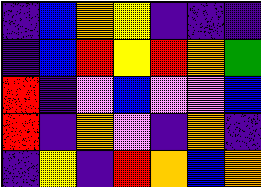[["indigo", "blue", "orange", "yellow", "indigo", "indigo", "indigo"], ["indigo", "blue", "red", "yellow", "red", "orange", "green"], ["red", "indigo", "violet", "blue", "violet", "violet", "blue"], ["red", "indigo", "orange", "violet", "indigo", "orange", "indigo"], ["indigo", "yellow", "indigo", "red", "orange", "blue", "orange"]]